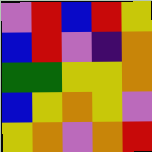[["violet", "red", "blue", "red", "yellow"], ["blue", "red", "violet", "indigo", "orange"], ["green", "green", "yellow", "yellow", "orange"], ["blue", "yellow", "orange", "yellow", "violet"], ["yellow", "orange", "violet", "orange", "red"]]